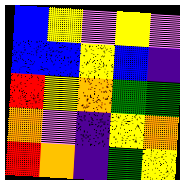[["blue", "yellow", "violet", "yellow", "violet"], ["blue", "blue", "yellow", "blue", "indigo"], ["red", "yellow", "orange", "green", "green"], ["orange", "violet", "indigo", "yellow", "orange"], ["red", "orange", "indigo", "green", "yellow"]]